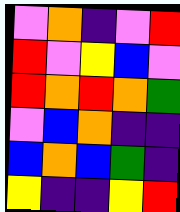[["violet", "orange", "indigo", "violet", "red"], ["red", "violet", "yellow", "blue", "violet"], ["red", "orange", "red", "orange", "green"], ["violet", "blue", "orange", "indigo", "indigo"], ["blue", "orange", "blue", "green", "indigo"], ["yellow", "indigo", "indigo", "yellow", "red"]]